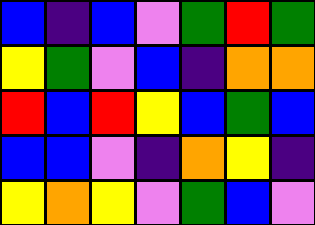[["blue", "indigo", "blue", "violet", "green", "red", "green"], ["yellow", "green", "violet", "blue", "indigo", "orange", "orange"], ["red", "blue", "red", "yellow", "blue", "green", "blue"], ["blue", "blue", "violet", "indigo", "orange", "yellow", "indigo"], ["yellow", "orange", "yellow", "violet", "green", "blue", "violet"]]